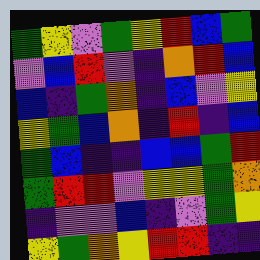[["green", "yellow", "violet", "green", "yellow", "red", "blue", "green"], ["violet", "blue", "red", "violet", "indigo", "orange", "red", "blue"], ["blue", "indigo", "green", "orange", "indigo", "blue", "violet", "yellow"], ["yellow", "green", "blue", "orange", "indigo", "red", "indigo", "blue"], ["green", "blue", "indigo", "indigo", "blue", "blue", "green", "red"], ["green", "red", "red", "violet", "yellow", "yellow", "green", "orange"], ["indigo", "violet", "violet", "blue", "indigo", "violet", "green", "yellow"], ["yellow", "green", "orange", "yellow", "red", "red", "indigo", "indigo"]]